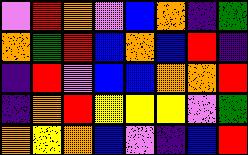[["violet", "red", "orange", "violet", "blue", "orange", "indigo", "green"], ["orange", "green", "red", "blue", "orange", "blue", "red", "indigo"], ["indigo", "red", "violet", "blue", "blue", "orange", "orange", "red"], ["indigo", "orange", "red", "yellow", "yellow", "yellow", "violet", "green"], ["orange", "yellow", "orange", "blue", "violet", "indigo", "blue", "red"]]